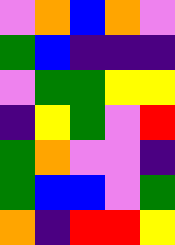[["violet", "orange", "blue", "orange", "violet"], ["green", "blue", "indigo", "indigo", "indigo"], ["violet", "green", "green", "yellow", "yellow"], ["indigo", "yellow", "green", "violet", "red"], ["green", "orange", "violet", "violet", "indigo"], ["green", "blue", "blue", "violet", "green"], ["orange", "indigo", "red", "red", "yellow"]]